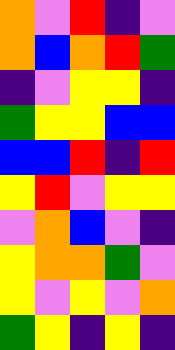[["orange", "violet", "red", "indigo", "violet"], ["orange", "blue", "orange", "red", "green"], ["indigo", "violet", "yellow", "yellow", "indigo"], ["green", "yellow", "yellow", "blue", "blue"], ["blue", "blue", "red", "indigo", "red"], ["yellow", "red", "violet", "yellow", "yellow"], ["violet", "orange", "blue", "violet", "indigo"], ["yellow", "orange", "orange", "green", "violet"], ["yellow", "violet", "yellow", "violet", "orange"], ["green", "yellow", "indigo", "yellow", "indigo"]]